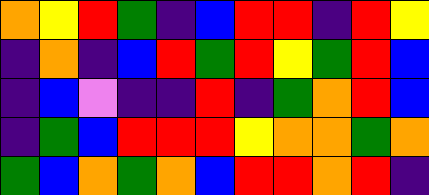[["orange", "yellow", "red", "green", "indigo", "blue", "red", "red", "indigo", "red", "yellow"], ["indigo", "orange", "indigo", "blue", "red", "green", "red", "yellow", "green", "red", "blue"], ["indigo", "blue", "violet", "indigo", "indigo", "red", "indigo", "green", "orange", "red", "blue"], ["indigo", "green", "blue", "red", "red", "red", "yellow", "orange", "orange", "green", "orange"], ["green", "blue", "orange", "green", "orange", "blue", "red", "red", "orange", "red", "indigo"]]